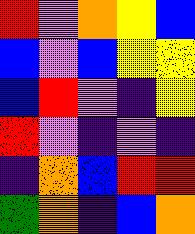[["red", "violet", "orange", "yellow", "blue"], ["blue", "violet", "blue", "yellow", "yellow"], ["blue", "red", "violet", "indigo", "yellow"], ["red", "violet", "indigo", "violet", "indigo"], ["indigo", "orange", "blue", "red", "red"], ["green", "orange", "indigo", "blue", "orange"]]